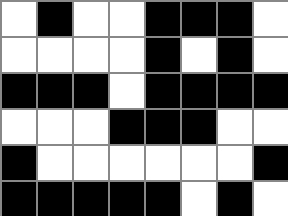[["white", "black", "white", "white", "black", "black", "black", "white"], ["white", "white", "white", "white", "black", "white", "black", "white"], ["black", "black", "black", "white", "black", "black", "black", "black"], ["white", "white", "white", "black", "black", "black", "white", "white"], ["black", "white", "white", "white", "white", "white", "white", "black"], ["black", "black", "black", "black", "black", "white", "black", "white"]]